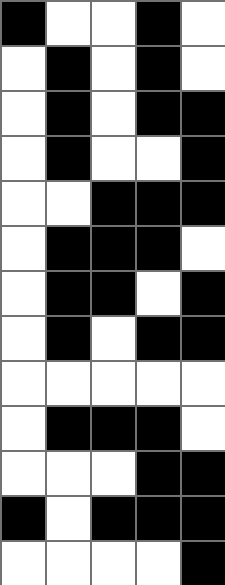[["black", "white", "white", "black", "white"], ["white", "black", "white", "black", "white"], ["white", "black", "white", "black", "black"], ["white", "black", "white", "white", "black"], ["white", "white", "black", "black", "black"], ["white", "black", "black", "black", "white"], ["white", "black", "black", "white", "black"], ["white", "black", "white", "black", "black"], ["white", "white", "white", "white", "white"], ["white", "black", "black", "black", "white"], ["white", "white", "white", "black", "black"], ["black", "white", "black", "black", "black"], ["white", "white", "white", "white", "black"]]